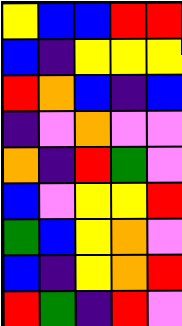[["yellow", "blue", "blue", "red", "red"], ["blue", "indigo", "yellow", "yellow", "yellow"], ["red", "orange", "blue", "indigo", "blue"], ["indigo", "violet", "orange", "violet", "violet"], ["orange", "indigo", "red", "green", "violet"], ["blue", "violet", "yellow", "yellow", "red"], ["green", "blue", "yellow", "orange", "violet"], ["blue", "indigo", "yellow", "orange", "red"], ["red", "green", "indigo", "red", "violet"]]